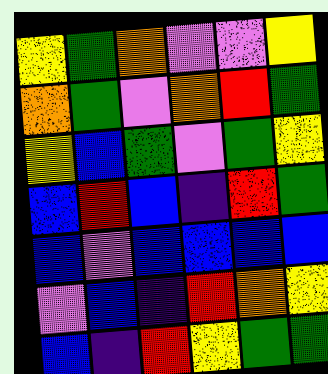[["yellow", "green", "orange", "violet", "violet", "yellow"], ["orange", "green", "violet", "orange", "red", "green"], ["yellow", "blue", "green", "violet", "green", "yellow"], ["blue", "red", "blue", "indigo", "red", "green"], ["blue", "violet", "blue", "blue", "blue", "blue"], ["violet", "blue", "indigo", "red", "orange", "yellow"], ["blue", "indigo", "red", "yellow", "green", "green"]]